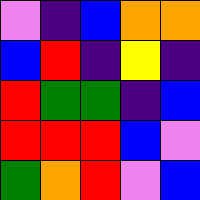[["violet", "indigo", "blue", "orange", "orange"], ["blue", "red", "indigo", "yellow", "indigo"], ["red", "green", "green", "indigo", "blue"], ["red", "red", "red", "blue", "violet"], ["green", "orange", "red", "violet", "blue"]]